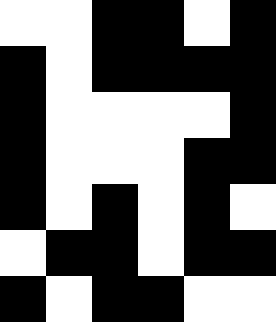[["white", "white", "black", "black", "white", "black"], ["black", "white", "black", "black", "black", "black"], ["black", "white", "white", "white", "white", "black"], ["black", "white", "white", "white", "black", "black"], ["black", "white", "black", "white", "black", "white"], ["white", "black", "black", "white", "black", "black"], ["black", "white", "black", "black", "white", "white"]]